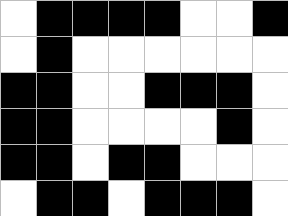[["white", "black", "black", "black", "black", "white", "white", "black"], ["white", "black", "white", "white", "white", "white", "white", "white"], ["black", "black", "white", "white", "black", "black", "black", "white"], ["black", "black", "white", "white", "white", "white", "black", "white"], ["black", "black", "white", "black", "black", "white", "white", "white"], ["white", "black", "black", "white", "black", "black", "black", "white"]]